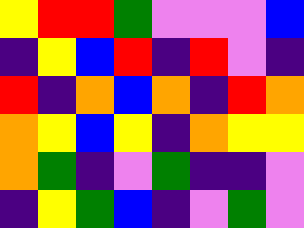[["yellow", "red", "red", "green", "violet", "violet", "violet", "blue"], ["indigo", "yellow", "blue", "red", "indigo", "red", "violet", "indigo"], ["red", "indigo", "orange", "blue", "orange", "indigo", "red", "orange"], ["orange", "yellow", "blue", "yellow", "indigo", "orange", "yellow", "yellow"], ["orange", "green", "indigo", "violet", "green", "indigo", "indigo", "violet"], ["indigo", "yellow", "green", "blue", "indigo", "violet", "green", "violet"]]